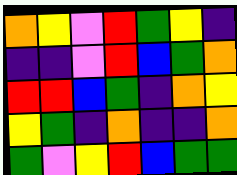[["orange", "yellow", "violet", "red", "green", "yellow", "indigo"], ["indigo", "indigo", "violet", "red", "blue", "green", "orange"], ["red", "red", "blue", "green", "indigo", "orange", "yellow"], ["yellow", "green", "indigo", "orange", "indigo", "indigo", "orange"], ["green", "violet", "yellow", "red", "blue", "green", "green"]]